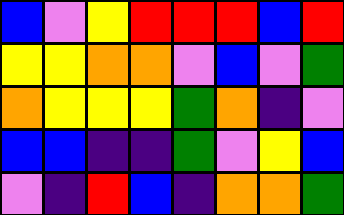[["blue", "violet", "yellow", "red", "red", "red", "blue", "red"], ["yellow", "yellow", "orange", "orange", "violet", "blue", "violet", "green"], ["orange", "yellow", "yellow", "yellow", "green", "orange", "indigo", "violet"], ["blue", "blue", "indigo", "indigo", "green", "violet", "yellow", "blue"], ["violet", "indigo", "red", "blue", "indigo", "orange", "orange", "green"]]